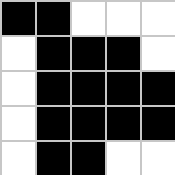[["black", "black", "white", "white", "white"], ["white", "black", "black", "black", "white"], ["white", "black", "black", "black", "black"], ["white", "black", "black", "black", "black"], ["white", "black", "black", "white", "white"]]